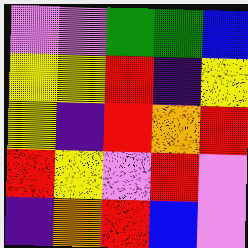[["violet", "violet", "green", "green", "blue"], ["yellow", "yellow", "red", "indigo", "yellow"], ["yellow", "indigo", "red", "orange", "red"], ["red", "yellow", "violet", "red", "violet"], ["indigo", "orange", "red", "blue", "violet"]]